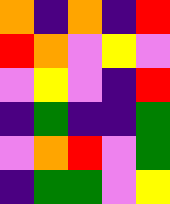[["orange", "indigo", "orange", "indigo", "red"], ["red", "orange", "violet", "yellow", "violet"], ["violet", "yellow", "violet", "indigo", "red"], ["indigo", "green", "indigo", "indigo", "green"], ["violet", "orange", "red", "violet", "green"], ["indigo", "green", "green", "violet", "yellow"]]